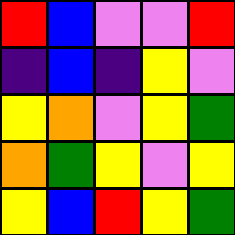[["red", "blue", "violet", "violet", "red"], ["indigo", "blue", "indigo", "yellow", "violet"], ["yellow", "orange", "violet", "yellow", "green"], ["orange", "green", "yellow", "violet", "yellow"], ["yellow", "blue", "red", "yellow", "green"]]